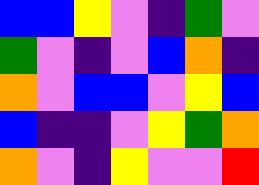[["blue", "blue", "yellow", "violet", "indigo", "green", "violet"], ["green", "violet", "indigo", "violet", "blue", "orange", "indigo"], ["orange", "violet", "blue", "blue", "violet", "yellow", "blue"], ["blue", "indigo", "indigo", "violet", "yellow", "green", "orange"], ["orange", "violet", "indigo", "yellow", "violet", "violet", "red"]]